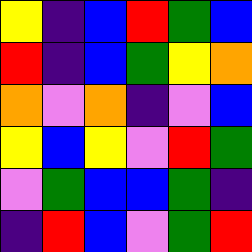[["yellow", "indigo", "blue", "red", "green", "blue"], ["red", "indigo", "blue", "green", "yellow", "orange"], ["orange", "violet", "orange", "indigo", "violet", "blue"], ["yellow", "blue", "yellow", "violet", "red", "green"], ["violet", "green", "blue", "blue", "green", "indigo"], ["indigo", "red", "blue", "violet", "green", "red"]]